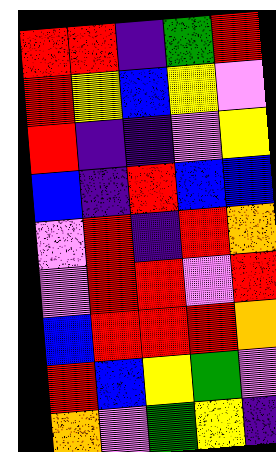[["red", "red", "indigo", "green", "red"], ["red", "yellow", "blue", "yellow", "violet"], ["red", "indigo", "indigo", "violet", "yellow"], ["blue", "indigo", "red", "blue", "blue"], ["violet", "red", "indigo", "red", "orange"], ["violet", "red", "red", "violet", "red"], ["blue", "red", "red", "red", "orange"], ["red", "blue", "yellow", "green", "violet"], ["orange", "violet", "green", "yellow", "indigo"]]